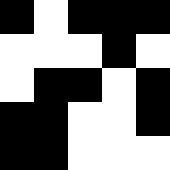[["black", "white", "black", "black", "black"], ["white", "white", "white", "black", "white"], ["white", "black", "black", "white", "black"], ["black", "black", "white", "white", "black"], ["black", "black", "white", "white", "white"]]